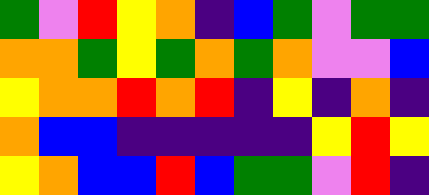[["green", "violet", "red", "yellow", "orange", "indigo", "blue", "green", "violet", "green", "green"], ["orange", "orange", "green", "yellow", "green", "orange", "green", "orange", "violet", "violet", "blue"], ["yellow", "orange", "orange", "red", "orange", "red", "indigo", "yellow", "indigo", "orange", "indigo"], ["orange", "blue", "blue", "indigo", "indigo", "indigo", "indigo", "indigo", "yellow", "red", "yellow"], ["yellow", "orange", "blue", "blue", "red", "blue", "green", "green", "violet", "red", "indigo"]]